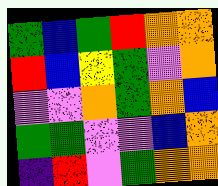[["green", "blue", "green", "red", "orange", "orange"], ["red", "blue", "yellow", "green", "violet", "orange"], ["violet", "violet", "orange", "green", "orange", "blue"], ["green", "green", "violet", "violet", "blue", "orange"], ["indigo", "red", "violet", "green", "orange", "orange"]]